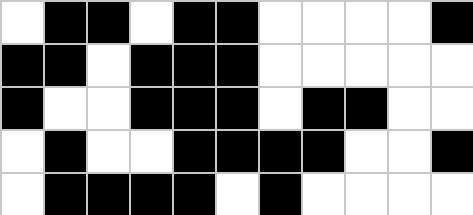[["white", "black", "black", "white", "black", "black", "white", "white", "white", "white", "black"], ["black", "black", "white", "black", "black", "black", "white", "white", "white", "white", "white"], ["black", "white", "white", "black", "black", "black", "white", "black", "black", "white", "white"], ["white", "black", "white", "white", "black", "black", "black", "black", "white", "white", "black"], ["white", "black", "black", "black", "black", "white", "black", "white", "white", "white", "white"]]